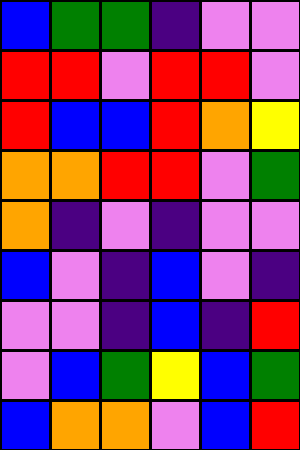[["blue", "green", "green", "indigo", "violet", "violet"], ["red", "red", "violet", "red", "red", "violet"], ["red", "blue", "blue", "red", "orange", "yellow"], ["orange", "orange", "red", "red", "violet", "green"], ["orange", "indigo", "violet", "indigo", "violet", "violet"], ["blue", "violet", "indigo", "blue", "violet", "indigo"], ["violet", "violet", "indigo", "blue", "indigo", "red"], ["violet", "blue", "green", "yellow", "blue", "green"], ["blue", "orange", "orange", "violet", "blue", "red"]]